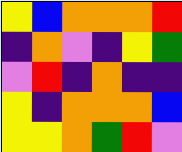[["yellow", "blue", "orange", "orange", "orange", "red"], ["indigo", "orange", "violet", "indigo", "yellow", "green"], ["violet", "red", "indigo", "orange", "indigo", "indigo"], ["yellow", "indigo", "orange", "orange", "orange", "blue"], ["yellow", "yellow", "orange", "green", "red", "violet"]]